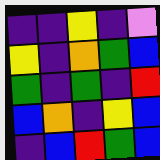[["indigo", "indigo", "yellow", "indigo", "violet"], ["yellow", "indigo", "orange", "green", "blue"], ["green", "indigo", "green", "indigo", "red"], ["blue", "orange", "indigo", "yellow", "blue"], ["indigo", "blue", "red", "green", "blue"]]